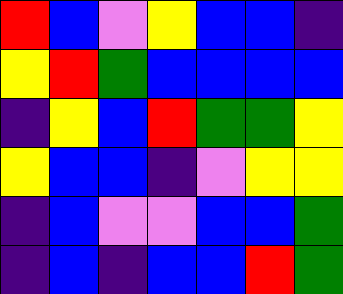[["red", "blue", "violet", "yellow", "blue", "blue", "indigo"], ["yellow", "red", "green", "blue", "blue", "blue", "blue"], ["indigo", "yellow", "blue", "red", "green", "green", "yellow"], ["yellow", "blue", "blue", "indigo", "violet", "yellow", "yellow"], ["indigo", "blue", "violet", "violet", "blue", "blue", "green"], ["indigo", "blue", "indigo", "blue", "blue", "red", "green"]]